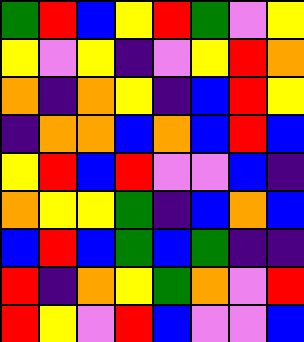[["green", "red", "blue", "yellow", "red", "green", "violet", "yellow"], ["yellow", "violet", "yellow", "indigo", "violet", "yellow", "red", "orange"], ["orange", "indigo", "orange", "yellow", "indigo", "blue", "red", "yellow"], ["indigo", "orange", "orange", "blue", "orange", "blue", "red", "blue"], ["yellow", "red", "blue", "red", "violet", "violet", "blue", "indigo"], ["orange", "yellow", "yellow", "green", "indigo", "blue", "orange", "blue"], ["blue", "red", "blue", "green", "blue", "green", "indigo", "indigo"], ["red", "indigo", "orange", "yellow", "green", "orange", "violet", "red"], ["red", "yellow", "violet", "red", "blue", "violet", "violet", "blue"]]